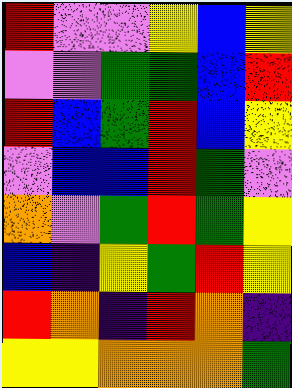[["red", "violet", "violet", "yellow", "blue", "yellow"], ["violet", "violet", "green", "green", "blue", "red"], ["red", "blue", "green", "red", "blue", "yellow"], ["violet", "blue", "blue", "red", "green", "violet"], ["orange", "violet", "green", "red", "green", "yellow"], ["blue", "indigo", "yellow", "green", "red", "yellow"], ["red", "orange", "indigo", "red", "orange", "indigo"], ["yellow", "yellow", "orange", "orange", "orange", "green"]]